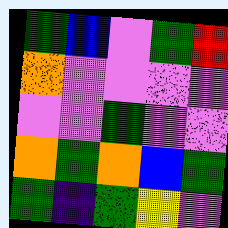[["green", "blue", "violet", "green", "red"], ["orange", "violet", "violet", "violet", "violet"], ["violet", "violet", "green", "violet", "violet"], ["orange", "green", "orange", "blue", "green"], ["green", "indigo", "green", "yellow", "violet"]]